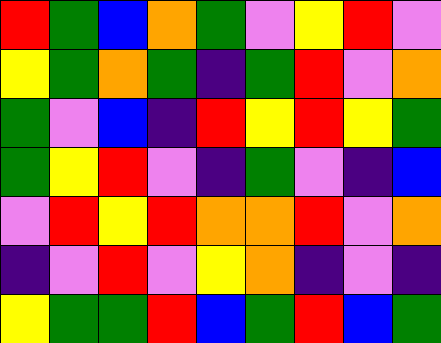[["red", "green", "blue", "orange", "green", "violet", "yellow", "red", "violet"], ["yellow", "green", "orange", "green", "indigo", "green", "red", "violet", "orange"], ["green", "violet", "blue", "indigo", "red", "yellow", "red", "yellow", "green"], ["green", "yellow", "red", "violet", "indigo", "green", "violet", "indigo", "blue"], ["violet", "red", "yellow", "red", "orange", "orange", "red", "violet", "orange"], ["indigo", "violet", "red", "violet", "yellow", "orange", "indigo", "violet", "indigo"], ["yellow", "green", "green", "red", "blue", "green", "red", "blue", "green"]]